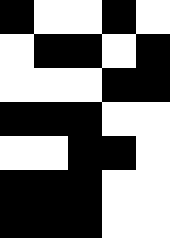[["black", "white", "white", "black", "white"], ["white", "black", "black", "white", "black"], ["white", "white", "white", "black", "black"], ["black", "black", "black", "white", "white"], ["white", "white", "black", "black", "white"], ["black", "black", "black", "white", "white"], ["black", "black", "black", "white", "white"]]